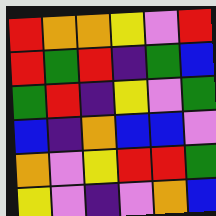[["red", "orange", "orange", "yellow", "violet", "red"], ["red", "green", "red", "indigo", "green", "blue"], ["green", "red", "indigo", "yellow", "violet", "green"], ["blue", "indigo", "orange", "blue", "blue", "violet"], ["orange", "violet", "yellow", "red", "red", "green"], ["yellow", "violet", "indigo", "violet", "orange", "blue"]]